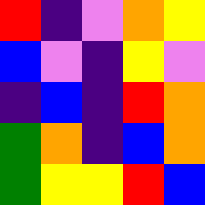[["red", "indigo", "violet", "orange", "yellow"], ["blue", "violet", "indigo", "yellow", "violet"], ["indigo", "blue", "indigo", "red", "orange"], ["green", "orange", "indigo", "blue", "orange"], ["green", "yellow", "yellow", "red", "blue"]]